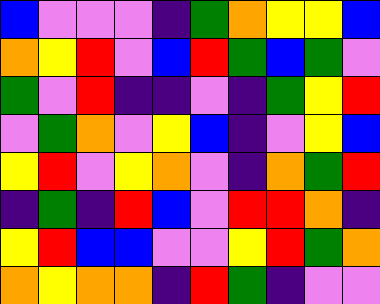[["blue", "violet", "violet", "violet", "indigo", "green", "orange", "yellow", "yellow", "blue"], ["orange", "yellow", "red", "violet", "blue", "red", "green", "blue", "green", "violet"], ["green", "violet", "red", "indigo", "indigo", "violet", "indigo", "green", "yellow", "red"], ["violet", "green", "orange", "violet", "yellow", "blue", "indigo", "violet", "yellow", "blue"], ["yellow", "red", "violet", "yellow", "orange", "violet", "indigo", "orange", "green", "red"], ["indigo", "green", "indigo", "red", "blue", "violet", "red", "red", "orange", "indigo"], ["yellow", "red", "blue", "blue", "violet", "violet", "yellow", "red", "green", "orange"], ["orange", "yellow", "orange", "orange", "indigo", "red", "green", "indigo", "violet", "violet"]]